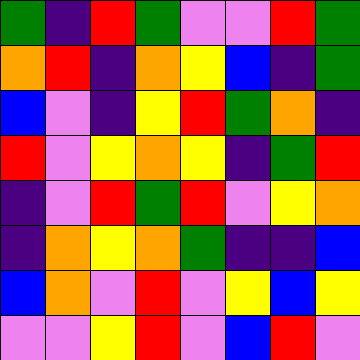[["green", "indigo", "red", "green", "violet", "violet", "red", "green"], ["orange", "red", "indigo", "orange", "yellow", "blue", "indigo", "green"], ["blue", "violet", "indigo", "yellow", "red", "green", "orange", "indigo"], ["red", "violet", "yellow", "orange", "yellow", "indigo", "green", "red"], ["indigo", "violet", "red", "green", "red", "violet", "yellow", "orange"], ["indigo", "orange", "yellow", "orange", "green", "indigo", "indigo", "blue"], ["blue", "orange", "violet", "red", "violet", "yellow", "blue", "yellow"], ["violet", "violet", "yellow", "red", "violet", "blue", "red", "violet"]]